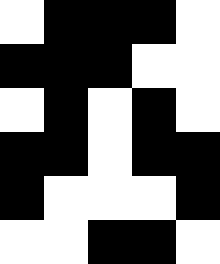[["white", "black", "black", "black", "white"], ["black", "black", "black", "white", "white"], ["white", "black", "white", "black", "white"], ["black", "black", "white", "black", "black"], ["black", "white", "white", "white", "black"], ["white", "white", "black", "black", "white"]]